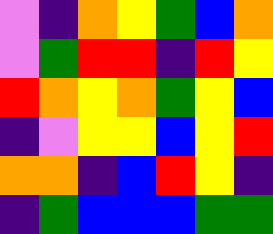[["violet", "indigo", "orange", "yellow", "green", "blue", "orange"], ["violet", "green", "red", "red", "indigo", "red", "yellow"], ["red", "orange", "yellow", "orange", "green", "yellow", "blue"], ["indigo", "violet", "yellow", "yellow", "blue", "yellow", "red"], ["orange", "orange", "indigo", "blue", "red", "yellow", "indigo"], ["indigo", "green", "blue", "blue", "blue", "green", "green"]]